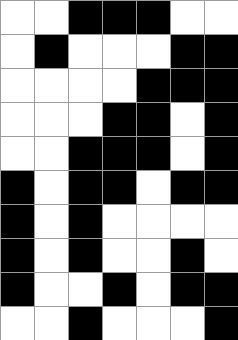[["white", "white", "black", "black", "black", "white", "white"], ["white", "black", "white", "white", "white", "black", "black"], ["white", "white", "white", "white", "black", "black", "black"], ["white", "white", "white", "black", "black", "white", "black"], ["white", "white", "black", "black", "black", "white", "black"], ["black", "white", "black", "black", "white", "black", "black"], ["black", "white", "black", "white", "white", "white", "white"], ["black", "white", "black", "white", "white", "black", "white"], ["black", "white", "white", "black", "white", "black", "black"], ["white", "white", "black", "white", "white", "white", "black"]]